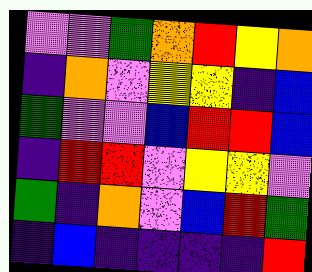[["violet", "violet", "green", "orange", "red", "yellow", "orange"], ["indigo", "orange", "violet", "yellow", "yellow", "indigo", "blue"], ["green", "violet", "violet", "blue", "red", "red", "blue"], ["indigo", "red", "red", "violet", "yellow", "yellow", "violet"], ["green", "indigo", "orange", "violet", "blue", "red", "green"], ["indigo", "blue", "indigo", "indigo", "indigo", "indigo", "red"]]